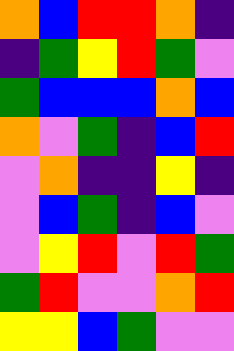[["orange", "blue", "red", "red", "orange", "indigo"], ["indigo", "green", "yellow", "red", "green", "violet"], ["green", "blue", "blue", "blue", "orange", "blue"], ["orange", "violet", "green", "indigo", "blue", "red"], ["violet", "orange", "indigo", "indigo", "yellow", "indigo"], ["violet", "blue", "green", "indigo", "blue", "violet"], ["violet", "yellow", "red", "violet", "red", "green"], ["green", "red", "violet", "violet", "orange", "red"], ["yellow", "yellow", "blue", "green", "violet", "violet"]]